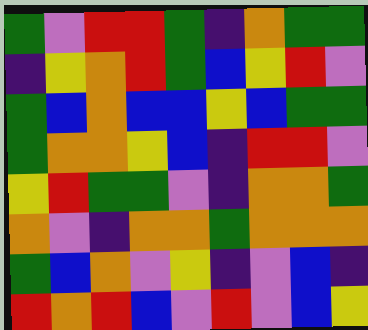[["green", "violet", "red", "red", "green", "indigo", "orange", "green", "green"], ["indigo", "yellow", "orange", "red", "green", "blue", "yellow", "red", "violet"], ["green", "blue", "orange", "blue", "blue", "yellow", "blue", "green", "green"], ["green", "orange", "orange", "yellow", "blue", "indigo", "red", "red", "violet"], ["yellow", "red", "green", "green", "violet", "indigo", "orange", "orange", "green"], ["orange", "violet", "indigo", "orange", "orange", "green", "orange", "orange", "orange"], ["green", "blue", "orange", "violet", "yellow", "indigo", "violet", "blue", "indigo"], ["red", "orange", "red", "blue", "violet", "red", "violet", "blue", "yellow"]]